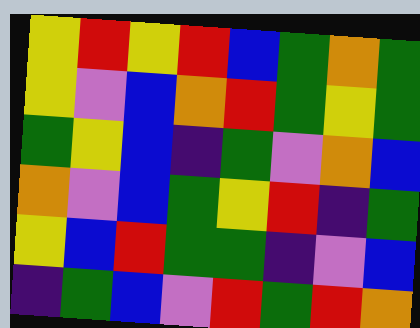[["yellow", "red", "yellow", "red", "blue", "green", "orange", "green"], ["yellow", "violet", "blue", "orange", "red", "green", "yellow", "green"], ["green", "yellow", "blue", "indigo", "green", "violet", "orange", "blue"], ["orange", "violet", "blue", "green", "yellow", "red", "indigo", "green"], ["yellow", "blue", "red", "green", "green", "indigo", "violet", "blue"], ["indigo", "green", "blue", "violet", "red", "green", "red", "orange"]]